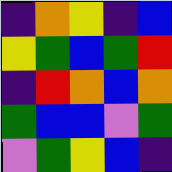[["indigo", "orange", "yellow", "indigo", "blue"], ["yellow", "green", "blue", "green", "red"], ["indigo", "red", "orange", "blue", "orange"], ["green", "blue", "blue", "violet", "green"], ["violet", "green", "yellow", "blue", "indigo"]]